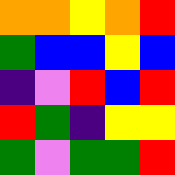[["orange", "orange", "yellow", "orange", "red"], ["green", "blue", "blue", "yellow", "blue"], ["indigo", "violet", "red", "blue", "red"], ["red", "green", "indigo", "yellow", "yellow"], ["green", "violet", "green", "green", "red"]]